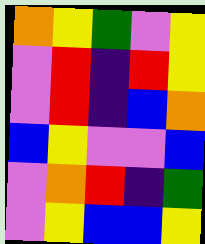[["orange", "yellow", "green", "violet", "yellow"], ["violet", "red", "indigo", "red", "yellow"], ["violet", "red", "indigo", "blue", "orange"], ["blue", "yellow", "violet", "violet", "blue"], ["violet", "orange", "red", "indigo", "green"], ["violet", "yellow", "blue", "blue", "yellow"]]